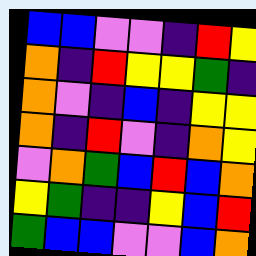[["blue", "blue", "violet", "violet", "indigo", "red", "yellow"], ["orange", "indigo", "red", "yellow", "yellow", "green", "indigo"], ["orange", "violet", "indigo", "blue", "indigo", "yellow", "yellow"], ["orange", "indigo", "red", "violet", "indigo", "orange", "yellow"], ["violet", "orange", "green", "blue", "red", "blue", "orange"], ["yellow", "green", "indigo", "indigo", "yellow", "blue", "red"], ["green", "blue", "blue", "violet", "violet", "blue", "orange"]]